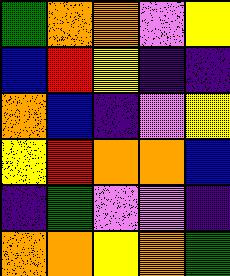[["green", "orange", "orange", "violet", "yellow"], ["blue", "red", "yellow", "indigo", "indigo"], ["orange", "blue", "indigo", "violet", "yellow"], ["yellow", "red", "orange", "orange", "blue"], ["indigo", "green", "violet", "violet", "indigo"], ["orange", "orange", "yellow", "orange", "green"]]